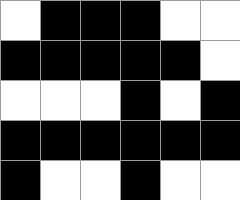[["white", "black", "black", "black", "white", "white"], ["black", "black", "black", "black", "black", "white"], ["white", "white", "white", "black", "white", "black"], ["black", "black", "black", "black", "black", "black"], ["black", "white", "white", "black", "white", "white"]]